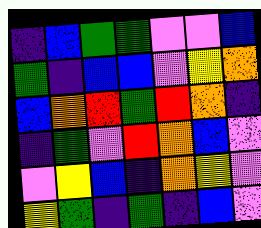[["indigo", "blue", "green", "green", "violet", "violet", "blue"], ["green", "indigo", "blue", "blue", "violet", "yellow", "orange"], ["blue", "orange", "red", "green", "red", "orange", "indigo"], ["indigo", "green", "violet", "red", "orange", "blue", "violet"], ["violet", "yellow", "blue", "indigo", "orange", "yellow", "violet"], ["yellow", "green", "indigo", "green", "indigo", "blue", "violet"]]